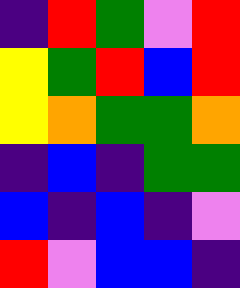[["indigo", "red", "green", "violet", "red"], ["yellow", "green", "red", "blue", "red"], ["yellow", "orange", "green", "green", "orange"], ["indigo", "blue", "indigo", "green", "green"], ["blue", "indigo", "blue", "indigo", "violet"], ["red", "violet", "blue", "blue", "indigo"]]